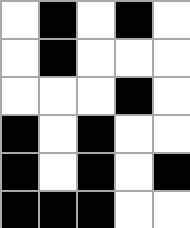[["white", "black", "white", "black", "white"], ["white", "black", "white", "white", "white"], ["white", "white", "white", "black", "white"], ["black", "white", "black", "white", "white"], ["black", "white", "black", "white", "black"], ["black", "black", "black", "white", "white"]]